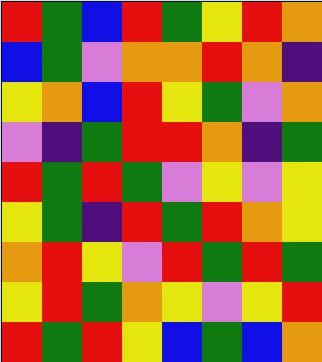[["red", "green", "blue", "red", "green", "yellow", "red", "orange"], ["blue", "green", "violet", "orange", "orange", "red", "orange", "indigo"], ["yellow", "orange", "blue", "red", "yellow", "green", "violet", "orange"], ["violet", "indigo", "green", "red", "red", "orange", "indigo", "green"], ["red", "green", "red", "green", "violet", "yellow", "violet", "yellow"], ["yellow", "green", "indigo", "red", "green", "red", "orange", "yellow"], ["orange", "red", "yellow", "violet", "red", "green", "red", "green"], ["yellow", "red", "green", "orange", "yellow", "violet", "yellow", "red"], ["red", "green", "red", "yellow", "blue", "green", "blue", "orange"]]